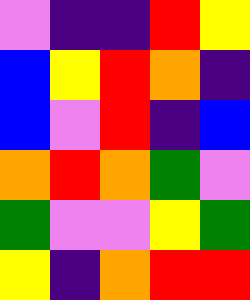[["violet", "indigo", "indigo", "red", "yellow"], ["blue", "yellow", "red", "orange", "indigo"], ["blue", "violet", "red", "indigo", "blue"], ["orange", "red", "orange", "green", "violet"], ["green", "violet", "violet", "yellow", "green"], ["yellow", "indigo", "orange", "red", "red"]]